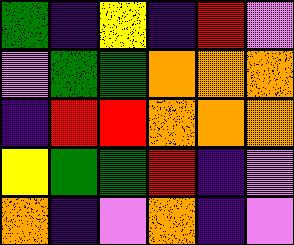[["green", "indigo", "yellow", "indigo", "red", "violet"], ["violet", "green", "green", "orange", "orange", "orange"], ["indigo", "red", "red", "orange", "orange", "orange"], ["yellow", "green", "green", "red", "indigo", "violet"], ["orange", "indigo", "violet", "orange", "indigo", "violet"]]